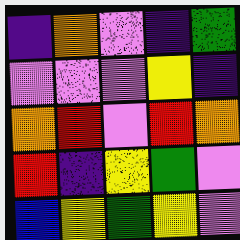[["indigo", "orange", "violet", "indigo", "green"], ["violet", "violet", "violet", "yellow", "indigo"], ["orange", "red", "violet", "red", "orange"], ["red", "indigo", "yellow", "green", "violet"], ["blue", "yellow", "green", "yellow", "violet"]]